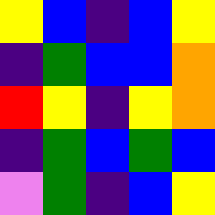[["yellow", "blue", "indigo", "blue", "yellow"], ["indigo", "green", "blue", "blue", "orange"], ["red", "yellow", "indigo", "yellow", "orange"], ["indigo", "green", "blue", "green", "blue"], ["violet", "green", "indigo", "blue", "yellow"]]